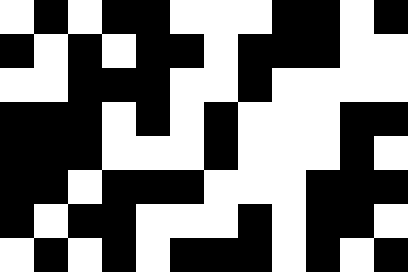[["white", "black", "white", "black", "black", "white", "white", "white", "black", "black", "white", "black"], ["black", "white", "black", "white", "black", "black", "white", "black", "black", "black", "white", "white"], ["white", "white", "black", "black", "black", "white", "white", "black", "white", "white", "white", "white"], ["black", "black", "black", "white", "black", "white", "black", "white", "white", "white", "black", "black"], ["black", "black", "black", "white", "white", "white", "black", "white", "white", "white", "black", "white"], ["black", "black", "white", "black", "black", "black", "white", "white", "white", "black", "black", "black"], ["black", "white", "black", "black", "white", "white", "white", "black", "white", "black", "black", "white"], ["white", "black", "white", "black", "white", "black", "black", "black", "white", "black", "white", "black"]]